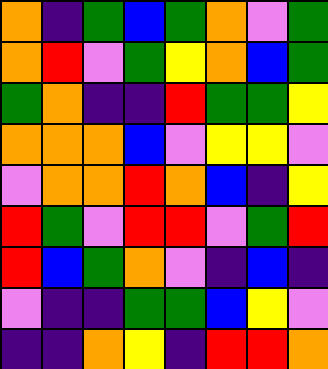[["orange", "indigo", "green", "blue", "green", "orange", "violet", "green"], ["orange", "red", "violet", "green", "yellow", "orange", "blue", "green"], ["green", "orange", "indigo", "indigo", "red", "green", "green", "yellow"], ["orange", "orange", "orange", "blue", "violet", "yellow", "yellow", "violet"], ["violet", "orange", "orange", "red", "orange", "blue", "indigo", "yellow"], ["red", "green", "violet", "red", "red", "violet", "green", "red"], ["red", "blue", "green", "orange", "violet", "indigo", "blue", "indigo"], ["violet", "indigo", "indigo", "green", "green", "blue", "yellow", "violet"], ["indigo", "indigo", "orange", "yellow", "indigo", "red", "red", "orange"]]